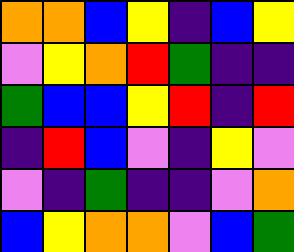[["orange", "orange", "blue", "yellow", "indigo", "blue", "yellow"], ["violet", "yellow", "orange", "red", "green", "indigo", "indigo"], ["green", "blue", "blue", "yellow", "red", "indigo", "red"], ["indigo", "red", "blue", "violet", "indigo", "yellow", "violet"], ["violet", "indigo", "green", "indigo", "indigo", "violet", "orange"], ["blue", "yellow", "orange", "orange", "violet", "blue", "green"]]